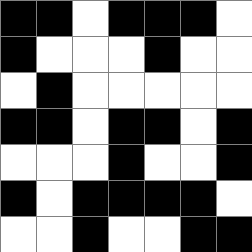[["black", "black", "white", "black", "black", "black", "white"], ["black", "white", "white", "white", "black", "white", "white"], ["white", "black", "white", "white", "white", "white", "white"], ["black", "black", "white", "black", "black", "white", "black"], ["white", "white", "white", "black", "white", "white", "black"], ["black", "white", "black", "black", "black", "black", "white"], ["white", "white", "black", "white", "white", "black", "black"]]